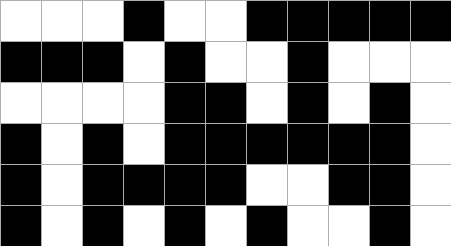[["white", "white", "white", "black", "white", "white", "black", "black", "black", "black", "black"], ["black", "black", "black", "white", "black", "white", "white", "black", "white", "white", "white"], ["white", "white", "white", "white", "black", "black", "white", "black", "white", "black", "white"], ["black", "white", "black", "white", "black", "black", "black", "black", "black", "black", "white"], ["black", "white", "black", "black", "black", "black", "white", "white", "black", "black", "white"], ["black", "white", "black", "white", "black", "white", "black", "white", "white", "black", "white"]]